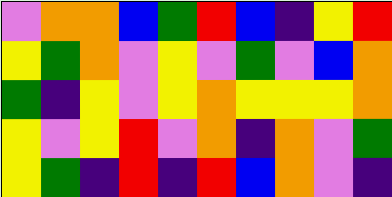[["violet", "orange", "orange", "blue", "green", "red", "blue", "indigo", "yellow", "red"], ["yellow", "green", "orange", "violet", "yellow", "violet", "green", "violet", "blue", "orange"], ["green", "indigo", "yellow", "violet", "yellow", "orange", "yellow", "yellow", "yellow", "orange"], ["yellow", "violet", "yellow", "red", "violet", "orange", "indigo", "orange", "violet", "green"], ["yellow", "green", "indigo", "red", "indigo", "red", "blue", "orange", "violet", "indigo"]]